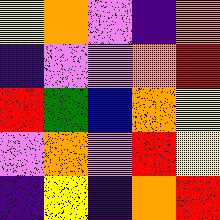[["yellow", "orange", "violet", "indigo", "orange"], ["indigo", "violet", "violet", "orange", "red"], ["red", "green", "blue", "orange", "yellow"], ["violet", "orange", "violet", "red", "yellow"], ["indigo", "yellow", "indigo", "orange", "red"]]